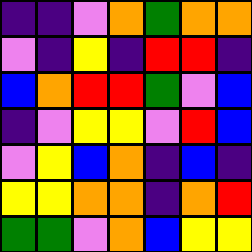[["indigo", "indigo", "violet", "orange", "green", "orange", "orange"], ["violet", "indigo", "yellow", "indigo", "red", "red", "indigo"], ["blue", "orange", "red", "red", "green", "violet", "blue"], ["indigo", "violet", "yellow", "yellow", "violet", "red", "blue"], ["violet", "yellow", "blue", "orange", "indigo", "blue", "indigo"], ["yellow", "yellow", "orange", "orange", "indigo", "orange", "red"], ["green", "green", "violet", "orange", "blue", "yellow", "yellow"]]